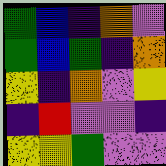[["green", "blue", "indigo", "orange", "violet"], ["green", "blue", "green", "indigo", "orange"], ["yellow", "indigo", "orange", "violet", "yellow"], ["indigo", "red", "violet", "violet", "indigo"], ["yellow", "yellow", "green", "violet", "violet"]]